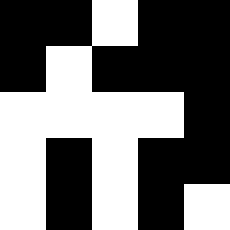[["black", "black", "white", "black", "black"], ["black", "white", "black", "black", "black"], ["white", "white", "white", "white", "black"], ["white", "black", "white", "black", "black"], ["white", "black", "white", "black", "white"]]